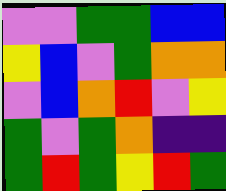[["violet", "violet", "green", "green", "blue", "blue"], ["yellow", "blue", "violet", "green", "orange", "orange"], ["violet", "blue", "orange", "red", "violet", "yellow"], ["green", "violet", "green", "orange", "indigo", "indigo"], ["green", "red", "green", "yellow", "red", "green"]]